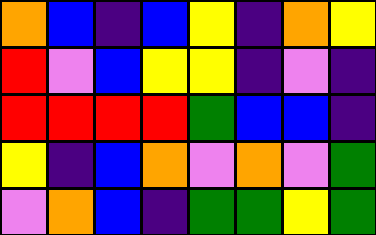[["orange", "blue", "indigo", "blue", "yellow", "indigo", "orange", "yellow"], ["red", "violet", "blue", "yellow", "yellow", "indigo", "violet", "indigo"], ["red", "red", "red", "red", "green", "blue", "blue", "indigo"], ["yellow", "indigo", "blue", "orange", "violet", "orange", "violet", "green"], ["violet", "orange", "blue", "indigo", "green", "green", "yellow", "green"]]